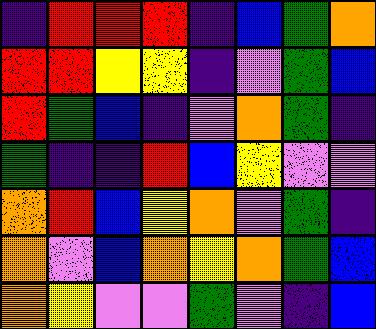[["indigo", "red", "red", "red", "indigo", "blue", "green", "orange"], ["red", "red", "yellow", "yellow", "indigo", "violet", "green", "blue"], ["red", "green", "blue", "indigo", "violet", "orange", "green", "indigo"], ["green", "indigo", "indigo", "red", "blue", "yellow", "violet", "violet"], ["orange", "red", "blue", "yellow", "orange", "violet", "green", "indigo"], ["orange", "violet", "blue", "orange", "yellow", "orange", "green", "blue"], ["orange", "yellow", "violet", "violet", "green", "violet", "indigo", "blue"]]